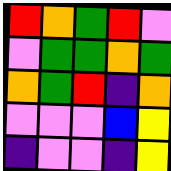[["red", "orange", "green", "red", "violet"], ["violet", "green", "green", "orange", "green"], ["orange", "green", "red", "indigo", "orange"], ["violet", "violet", "violet", "blue", "yellow"], ["indigo", "violet", "violet", "indigo", "yellow"]]